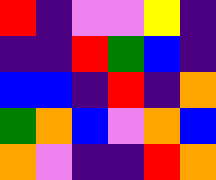[["red", "indigo", "violet", "violet", "yellow", "indigo"], ["indigo", "indigo", "red", "green", "blue", "indigo"], ["blue", "blue", "indigo", "red", "indigo", "orange"], ["green", "orange", "blue", "violet", "orange", "blue"], ["orange", "violet", "indigo", "indigo", "red", "orange"]]